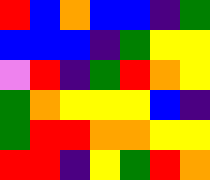[["red", "blue", "orange", "blue", "blue", "indigo", "green"], ["blue", "blue", "blue", "indigo", "green", "yellow", "yellow"], ["violet", "red", "indigo", "green", "red", "orange", "yellow"], ["green", "orange", "yellow", "yellow", "yellow", "blue", "indigo"], ["green", "red", "red", "orange", "orange", "yellow", "yellow"], ["red", "red", "indigo", "yellow", "green", "red", "orange"]]